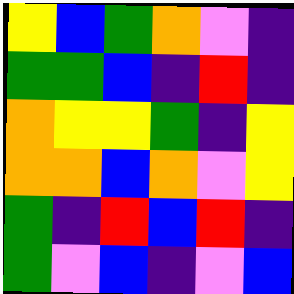[["yellow", "blue", "green", "orange", "violet", "indigo"], ["green", "green", "blue", "indigo", "red", "indigo"], ["orange", "yellow", "yellow", "green", "indigo", "yellow"], ["orange", "orange", "blue", "orange", "violet", "yellow"], ["green", "indigo", "red", "blue", "red", "indigo"], ["green", "violet", "blue", "indigo", "violet", "blue"]]